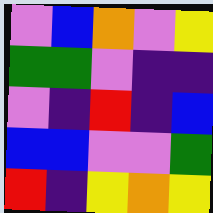[["violet", "blue", "orange", "violet", "yellow"], ["green", "green", "violet", "indigo", "indigo"], ["violet", "indigo", "red", "indigo", "blue"], ["blue", "blue", "violet", "violet", "green"], ["red", "indigo", "yellow", "orange", "yellow"]]